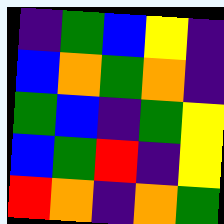[["indigo", "green", "blue", "yellow", "indigo"], ["blue", "orange", "green", "orange", "indigo"], ["green", "blue", "indigo", "green", "yellow"], ["blue", "green", "red", "indigo", "yellow"], ["red", "orange", "indigo", "orange", "green"]]